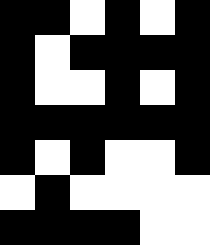[["black", "black", "white", "black", "white", "black"], ["black", "white", "black", "black", "black", "black"], ["black", "white", "white", "black", "white", "black"], ["black", "black", "black", "black", "black", "black"], ["black", "white", "black", "white", "white", "black"], ["white", "black", "white", "white", "white", "white"], ["black", "black", "black", "black", "white", "white"]]